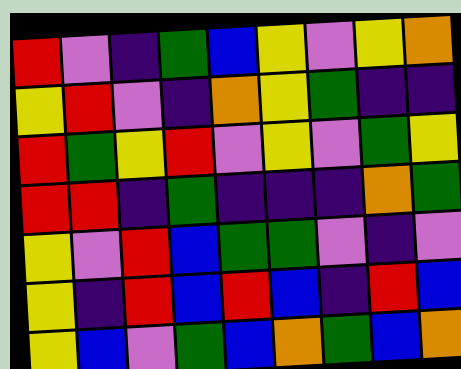[["red", "violet", "indigo", "green", "blue", "yellow", "violet", "yellow", "orange"], ["yellow", "red", "violet", "indigo", "orange", "yellow", "green", "indigo", "indigo"], ["red", "green", "yellow", "red", "violet", "yellow", "violet", "green", "yellow"], ["red", "red", "indigo", "green", "indigo", "indigo", "indigo", "orange", "green"], ["yellow", "violet", "red", "blue", "green", "green", "violet", "indigo", "violet"], ["yellow", "indigo", "red", "blue", "red", "blue", "indigo", "red", "blue"], ["yellow", "blue", "violet", "green", "blue", "orange", "green", "blue", "orange"]]